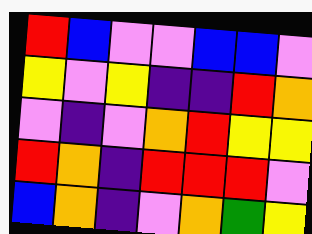[["red", "blue", "violet", "violet", "blue", "blue", "violet"], ["yellow", "violet", "yellow", "indigo", "indigo", "red", "orange"], ["violet", "indigo", "violet", "orange", "red", "yellow", "yellow"], ["red", "orange", "indigo", "red", "red", "red", "violet"], ["blue", "orange", "indigo", "violet", "orange", "green", "yellow"]]